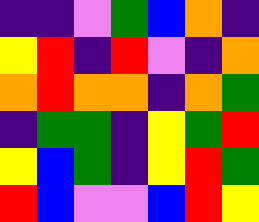[["indigo", "indigo", "violet", "green", "blue", "orange", "indigo"], ["yellow", "red", "indigo", "red", "violet", "indigo", "orange"], ["orange", "red", "orange", "orange", "indigo", "orange", "green"], ["indigo", "green", "green", "indigo", "yellow", "green", "red"], ["yellow", "blue", "green", "indigo", "yellow", "red", "green"], ["red", "blue", "violet", "violet", "blue", "red", "yellow"]]